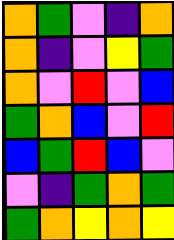[["orange", "green", "violet", "indigo", "orange"], ["orange", "indigo", "violet", "yellow", "green"], ["orange", "violet", "red", "violet", "blue"], ["green", "orange", "blue", "violet", "red"], ["blue", "green", "red", "blue", "violet"], ["violet", "indigo", "green", "orange", "green"], ["green", "orange", "yellow", "orange", "yellow"]]